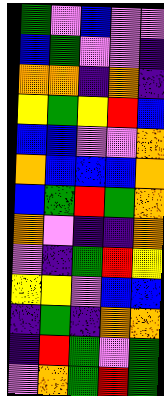[["green", "violet", "blue", "violet", "violet"], ["blue", "green", "violet", "violet", "indigo"], ["orange", "orange", "indigo", "orange", "indigo"], ["yellow", "green", "yellow", "red", "blue"], ["blue", "blue", "violet", "violet", "orange"], ["orange", "blue", "blue", "blue", "orange"], ["blue", "green", "red", "green", "orange"], ["orange", "violet", "indigo", "indigo", "orange"], ["violet", "indigo", "green", "red", "yellow"], ["yellow", "yellow", "violet", "blue", "blue"], ["indigo", "green", "indigo", "orange", "orange"], ["indigo", "red", "green", "violet", "green"], ["violet", "orange", "green", "red", "green"]]